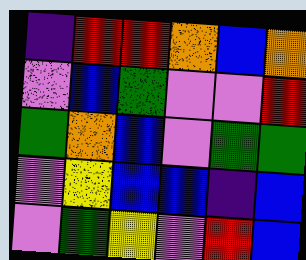[["indigo", "red", "red", "orange", "blue", "orange"], ["violet", "blue", "green", "violet", "violet", "red"], ["green", "orange", "blue", "violet", "green", "green"], ["violet", "yellow", "blue", "blue", "indigo", "blue"], ["violet", "green", "yellow", "violet", "red", "blue"]]